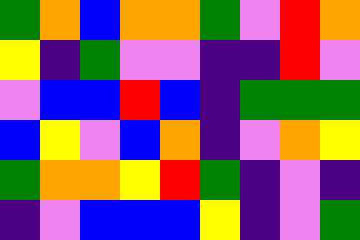[["green", "orange", "blue", "orange", "orange", "green", "violet", "red", "orange"], ["yellow", "indigo", "green", "violet", "violet", "indigo", "indigo", "red", "violet"], ["violet", "blue", "blue", "red", "blue", "indigo", "green", "green", "green"], ["blue", "yellow", "violet", "blue", "orange", "indigo", "violet", "orange", "yellow"], ["green", "orange", "orange", "yellow", "red", "green", "indigo", "violet", "indigo"], ["indigo", "violet", "blue", "blue", "blue", "yellow", "indigo", "violet", "green"]]